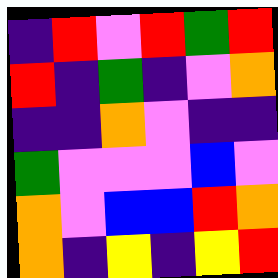[["indigo", "red", "violet", "red", "green", "red"], ["red", "indigo", "green", "indigo", "violet", "orange"], ["indigo", "indigo", "orange", "violet", "indigo", "indigo"], ["green", "violet", "violet", "violet", "blue", "violet"], ["orange", "violet", "blue", "blue", "red", "orange"], ["orange", "indigo", "yellow", "indigo", "yellow", "red"]]